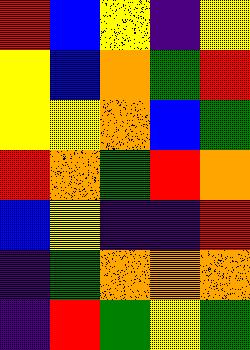[["red", "blue", "yellow", "indigo", "yellow"], ["yellow", "blue", "orange", "green", "red"], ["yellow", "yellow", "orange", "blue", "green"], ["red", "orange", "green", "red", "orange"], ["blue", "yellow", "indigo", "indigo", "red"], ["indigo", "green", "orange", "orange", "orange"], ["indigo", "red", "green", "yellow", "green"]]